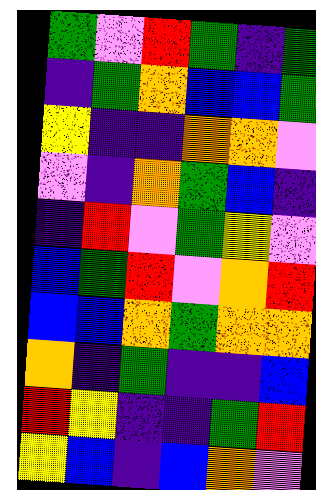[["green", "violet", "red", "green", "indigo", "green"], ["indigo", "green", "orange", "blue", "blue", "green"], ["yellow", "indigo", "indigo", "orange", "orange", "violet"], ["violet", "indigo", "orange", "green", "blue", "indigo"], ["indigo", "red", "violet", "green", "yellow", "violet"], ["blue", "green", "red", "violet", "orange", "red"], ["blue", "blue", "orange", "green", "orange", "orange"], ["orange", "indigo", "green", "indigo", "indigo", "blue"], ["red", "yellow", "indigo", "indigo", "green", "red"], ["yellow", "blue", "indigo", "blue", "orange", "violet"]]